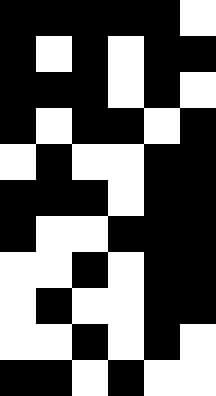[["black", "black", "black", "black", "black", "white"], ["black", "white", "black", "white", "black", "black"], ["black", "black", "black", "white", "black", "white"], ["black", "white", "black", "black", "white", "black"], ["white", "black", "white", "white", "black", "black"], ["black", "black", "black", "white", "black", "black"], ["black", "white", "white", "black", "black", "black"], ["white", "white", "black", "white", "black", "black"], ["white", "black", "white", "white", "black", "black"], ["white", "white", "black", "white", "black", "white"], ["black", "black", "white", "black", "white", "white"]]